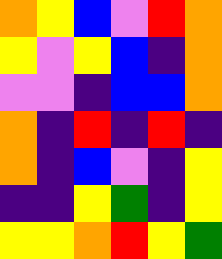[["orange", "yellow", "blue", "violet", "red", "orange"], ["yellow", "violet", "yellow", "blue", "indigo", "orange"], ["violet", "violet", "indigo", "blue", "blue", "orange"], ["orange", "indigo", "red", "indigo", "red", "indigo"], ["orange", "indigo", "blue", "violet", "indigo", "yellow"], ["indigo", "indigo", "yellow", "green", "indigo", "yellow"], ["yellow", "yellow", "orange", "red", "yellow", "green"]]